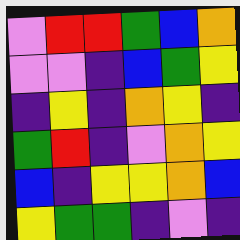[["violet", "red", "red", "green", "blue", "orange"], ["violet", "violet", "indigo", "blue", "green", "yellow"], ["indigo", "yellow", "indigo", "orange", "yellow", "indigo"], ["green", "red", "indigo", "violet", "orange", "yellow"], ["blue", "indigo", "yellow", "yellow", "orange", "blue"], ["yellow", "green", "green", "indigo", "violet", "indigo"]]